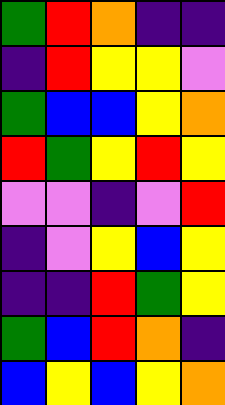[["green", "red", "orange", "indigo", "indigo"], ["indigo", "red", "yellow", "yellow", "violet"], ["green", "blue", "blue", "yellow", "orange"], ["red", "green", "yellow", "red", "yellow"], ["violet", "violet", "indigo", "violet", "red"], ["indigo", "violet", "yellow", "blue", "yellow"], ["indigo", "indigo", "red", "green", "yellow"], ["green", "blue", "red", "orange", "indigo"], ["blue", "yellow", "blue", "yellow", "orange"]]